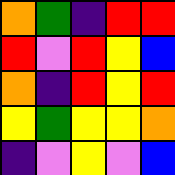[["orange", "green", "indigo", "red", "red"], ["red", "violet", "red", "yellow", "blue"], ["orange", "indigo", "red", "yellow", "red"], ["yellow", "green", "yellow", "yellow", "orange"], ["indigo", "violet", "yellow", "violet", "blue"]]